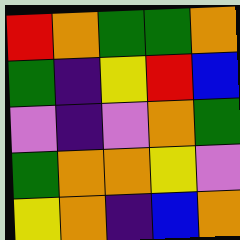[["red", "orange", "green", "green", "orange"], ["green", "indigo", "yellow", "red", "blue"], ["violet", "indigo", "violet", "orange", "green"], ["green", "orange", "orange", "yellow", "violet"], ["yellow", "orange", "indigo", "blue", "orange"]]